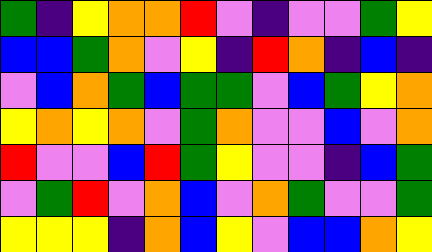[["green", "indigo", "yellow", "orange", "orange", "red", "violet", "indigo", "violet", "violet", "green", "yellow"], ["blue", "blue", "green", "orange", "violet", "yellow", "indigo", "red", "orange", "indigo", "blue", "indigo"], ["violet", "blue", "orange", "green", "blue", "green", "green", "violet", "blue", "green", "yellow", "orange"], ["yellow", "orange", "yellow", "orange", "violet", "green", "orange", "violet", "violet", "blue", "violet", "orange"], ["red", "violet", "violet", "blue", "red", "green", "yellow", "violet", "violet", "indigo", "blue", "green"], ["violet", "green", "red", "violet", "orange", "blue", "violet", "orange", "green", "violet", "violet", "green"], ["yellow", "yellow", "yellow", "indigo", "orange", "blue", "yellow", "violet", "blue", "blue", "orange", "yellow"]]